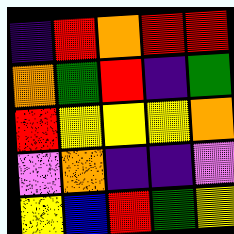[["indigo", "red", "orange", "red", "red"], ["orange", "green", "red", "indigo", "green"], ["red", "yellow", "yellow", "yellow", "orange"], ["violet", "orange", "indigo", "indigo", "violet"], ["yellow", "blue", "red", "green", "yellow"]]